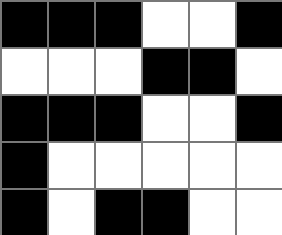[["black", "black", "black", "white", "white", "black"], ["white", "white", "white", "black", "black", "white"], ["black", "black", "black", "white", "white", "black"], ["black", "white", "white", "white", "white", "white"], ["black", "white", "black", "black", "white", "white"]]